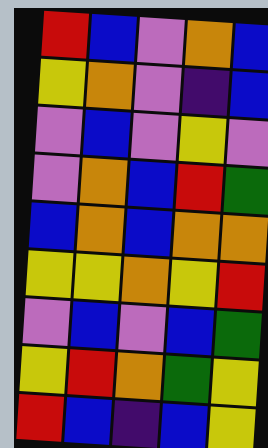[["red", "blue", "violet", "orange", "blue"], ["yellow", "orange", "violet", "indigo", "blue"], ["violet", "blue", "violet", "yellow", "violet"], ["violet", "orange", "blue", "red", "green"], ["blue", "orange", "blue", "orange", "orange"], ["yellow", "yellow", "orange", "yellow", "red"], ["violet", "blue", "violet", "blue", "green"], ["yellow", "red", "orange", "green", "yellow"], ["red", "blue", "indigo", "blue", "yellow"]]